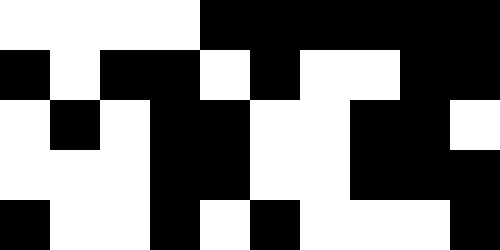[["white", "white", "white", "white", "black", "black", "black", "black", "black", "black"], ["black", "white", "black", "black", "white", "black", "white", "white", "black", "black"], ["white", "black", "white", "black", "black", "white", "white", "black", "black", "white"], ["white", "white", "white", "black", "black", "white", "white", "black", "black", "black"], ["black", "white", "white", "black", "white", "black", "white", "white", "white", "black"]]